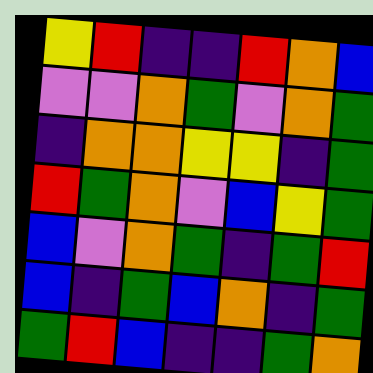[["yellow", "red", "indigo", "indigo", "red", "orange", "blue"], ["violet", "violet", "orange", "green", "violet", "orange", "green"], ["indigo", "orange", "orange", "yellow", "yellow", "indigo", "green"], ["red", "green", "orange", "violet", "blue", "yellow", "green"], ["blue", "violet", "orange", "green", "indigo", "green", "red"], ["blue", "indigo", "green", "blue", "orange", "indigo", "green"], ["green", "red", "blue", "indigo", "indigo", "green", "orange"]]